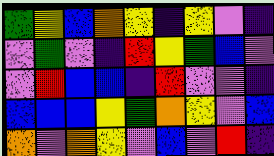[["green", "yellow", "blue", "orange", "yellow", "indigo", "yellow", "violet", "indigo"], ["violet", "green", "violet", "indigo", "red", "yellow", "green", "blue", "violet"], ["violet", "red", "blue", "blue", "indigo", "red", "violet", "violet", "indigo"], ["blue", "blue", "blue", "yellow", "green", "orange", "yellow", "violet", "blue"], ["orange", "violet", "orange", "yellow", "violet", "blue", "violet", "red", "indigo"]]